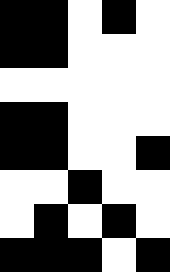[["black", "black", "white", "black", "white"], ["black", "black", "white", "white", "white"], ["white", "white", "white", "white", "white"], ["black", "black", "white", "white", "white"], ["black", "black", "white", "white", "black"], ["white", "white", "black", "white", "white"], ["white", "black", "white", "black", "white"], ["black", "black", "black", "white", "black"]]